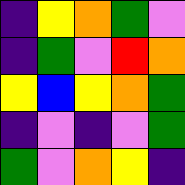[["indigo", "yellow", "orange", "green", "violet"], ["indigo", "green", "violet", "red", "orange"], ["yellow", "blue", "yellow", "orange", "green"], ["indigo", "violet", "indigo", "violet", "green"], ["green", "violet", "orange", "yellow", "indigo"]]